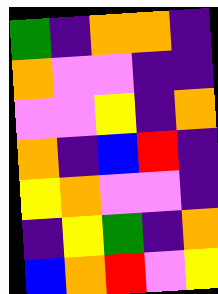[["green", "indigo", "orange", "orange", "indigo"], ["orange", "violet", "violet", "indigo", "indigo"], ["violet", "violet", "yellow", "indigo", "orange"], ["orange", "indigo", "blue", "red", "indigo"], ["yellow", "orange", "violet", "violet", "indigo"], ["indigo", "yellow", "green", "indigo", "orange"], ["blue", "orange", "red", "violet", "yellow"]]